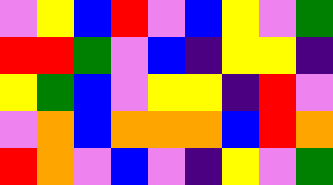[["violet", "yellow", "blue", "red", "violet", "blue", "yellow", "violet", "green"], ["red", "red", "green", "violet", "blue", "indigo", "yellow", "yellow", "indigo"], ["yellow", "green", "blue", "violet", "yellow", "yellow", "indigo", "red", "violet"], ["violet", "orange", "blue", "orange", "orange", "orange", "blue", "red", "orange"], ["red", "orange", "violet", "blue", "violet", "indigo", "yellow", "violet", "green"]]